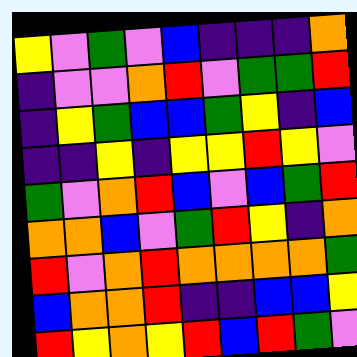[["yellow", "violet", "green", "violet", "blue", "indigo", "indigo", "indigo", "orange"], ["indigo", "violet", "violet", "orange", "red", "violet", "green", "green", "red"], ["indigo", "yellow", "green", "blue", "blue", "green", "yellow", "indigo", "blue"], ["indigo", "indigo", "yellow", "indigo", "yellow", "yellow", "red", "yellow", "violet"], ["green", "violet", "orange", "red", "blue", "violet", "blue", "green", "red"], ["orange", "orange", "blue", "violet", "green", "red", "yellow", "indigo", "orange"], ["red", "violet", "orange", "red", "orange", "orange", "orange", "orange", "green"], ["blue", "orange", "orange", "red", "indigo", "indigo", "blue", "blue", "yellow"], ["red", "yellow", "orange", "yellow", "red", "blue", "red", "green", "violet"]]